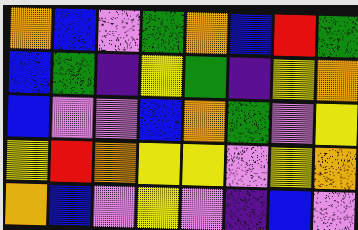[["orange", "blue", "violet", "green", "orange", "blue", "red", "green"], ["blue", "green", "indigo", "yellow", "green", "indigo", "yellow", "orange"], ["blue", "violet", "violet", "blue", "orange", "green", "violet", "yellow"], ["yellow", "red", "orange", "yellow", "yellow", "violet", "yellow", "orange"], ["orange", "blue", "violet", "yellow", "violet", "indigo", "blue", "violet"]]